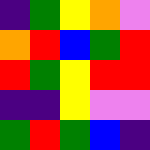[["indigo", "green", "yellow", "orange", "violet"], ["orange", "red", "blue", "green", "red"], ["red", "green", "yellow", "red", "red"], ["indigo", "indigo", "yellow", "violet", "violet"], ["green", "red", "green", "blue", "indigo"]]